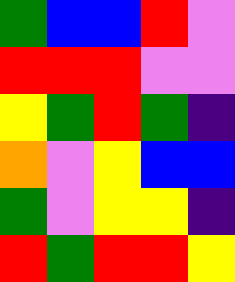[["green", "blue", "blue", "red", "violet"], ["red", "red", "red", "violet", "violet"], ["yellow", "green", "red", "green", "indigo"], ["orange", "violet", "yellow", "blue", "blue"], ["green", "violet", "yellow", "yellow", "indigo"], ["red", "green", "red", "red", "yellow"]]